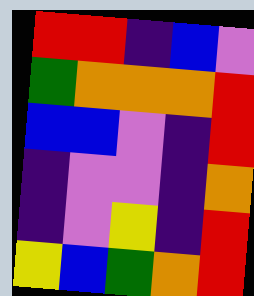[["red", "red", "indigo", "blue", "violet"], ["green", "orange", "orange", "orange", "red"], ["blue", "blue", "violet", "indigo", "red"], ["indigo", "violet", "violet", "indigo", "orange"], ["indigo", "violet", "yellow", "indigo", "red"], ["yellow", "blue", "green", "orange", "red"]]